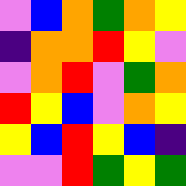[["violet", "blue", "orange", "green", "orange", "yellow"], ["indigo", "orange", "orange", "red", "yellow", "violet"], ["violet", "orange", "red", "violet", "green", "orange"], ["red", "yellow", "blue", "violet", "orange", "yellow"], ["yellow", "blue", "red", "yellow", "blue", "indigo"], ["violet", "violet", "red", "green", "yellow", "green"]]